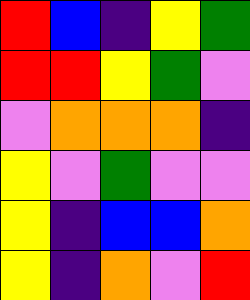[["red", "blue", "indigo", "yellow", "green"], ["red", "red", "yellow", "green", "violet"], ["violet", "orange", "orange", "orange", "indigo"], ["yellow", "violet", "green", "violet", "violet"], ["yellow", "indigo", "blue", "blue", "orange"], ["yellow", "indigo", "orange", "violet", "red"]]